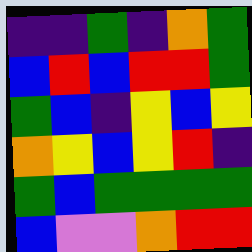[["indigo", "indigo", "green", "indigo", "orange", "green"], ["blue", "red", "blue", "red", "red", "green"], ["green", "blue", "indigo", "yellow", "blue", "yellow"], ["orange", "yellow", "blue", "yellow", "red", "indigo"], ["green", "blue", "green", "green", "green", "green"], ["blue", "violet", "violet", "orange", "red", "red"]]